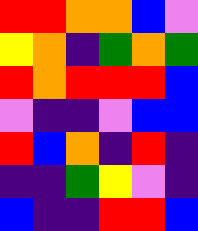[["red", "red", "orange", "orange", "blue", "violet"], ["yellow", "orange", "indigo", "green", "orange", "green"], ["red", "orange", "red", "red", "red", "blue"], ["violet", "indigo", "indigo", "violet", "blue", "blue"], ["red", "blue", "orange", "indigo", "red", "indigo"], ["indigo", "indigo", "green", "yellow", "violet", "indigo"], ["blue", "indigo", "indigo", "red", "red", "blue"]]